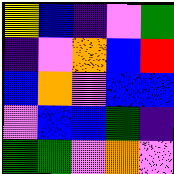[["yellow", "blue", "indigo", "violet", "green"], ["indigo", "violet", "orange", "blue", "red"], ["blue", "orange", "violet", "blue", "blue"], ["violet", "blue", "blue", "green", "indigo"], ["green", "green", "violet", "orange", "violet"]]